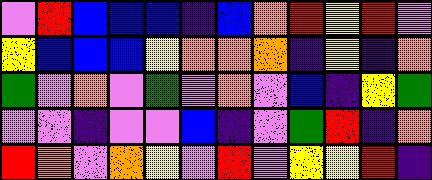[["violet", "red", "blue", "blue", "blue", "indigo", "blue", "orange", "red", "yellow", "red", "violet"], ["yellow", "blue", "blue", "blue", "yellow", "orange", "orange", "orange", "indigo", "yellow", "indigo", "orange"], ["green", "violet", "orange", "violet", "green", "violet", "orange", "violet", "blue", "indigo", "yellow", "green"], ["violet", "violet", "indigo", "violet", "violet", "blue", "indigo", "violet", "green", "red", "indigo", "orange"], ["red", "orange", "violet", "orange", "yellow", "violet", "red", "violet", "yellow", "yellow", "red", "indigo"]]